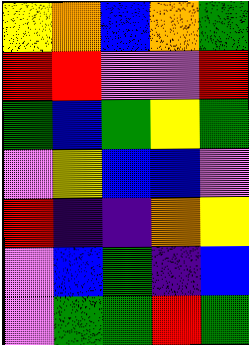[["yellow", "orange", "blue", "orange", "green"], ["red", "red", "violet", "violet", "red"], ["green", "blue", "green", "yellow", "green"], ["violet", "yellow", "blue", "blue", "violet"], ["red", "indigo", "indigo", "orange", "yellow"], ["violet", "blue", "green", "indigo", "blue"], ["violet", "green", "green", "red", "green"]]